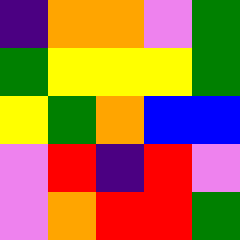[["indigo", "orange", "orange", "violet", "green"], ["green", "yellow", "yellow", "yellow", "green"], ["yellow", "green", "orange", "blue", "blue"], ["violet", "red", "indigo", "red", "violet"], ["violet", "orange", "red", "red", "green"]]